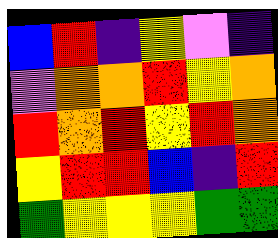[["blue", "red", "indigo", "yellow", "violet", "indigo"], ["violet", "orange", "orange", "red", "yellow", "orange"], ["red", "orange", "red", "yellow", "red", "orange"], ["yellow", "red", "red", "blue", "indigo", "red"], ["green", "yellow", "yellow", "yellow", "green", "green"]]